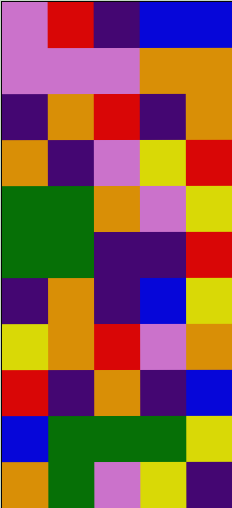[["violet", "red", "indigo", "blue", "blue"], ["violet", "violet", "violet", "orange", "orange"], ["indigo", "orange", "red", "indigo", "orange"], ["orange", "indigo", "violet", "yellow", "red"], ["green", "green", "orange", "violet", "yellow"], ["green", "green", "indigo", "indigo", "red"], ["indigo", "orange", "indigo", "blue", "yellow"], ["yellow", "orange", "red", "violet", "orange"], ["red", "indigo", "orange", "indigo", "blue"], ["blue", "green", "green", "green", "yellow"], ["orange", "green", "violet", "yellow", "indigo"]]